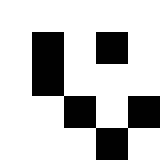[["white", "white", "white", "white", "white"], ["white", "black", "white", "black", "white"], ["white", "black", "white", "white", "white"], ["white", "white", "black", "white", "black"], ["white", "white", "white", "black", "white"]]